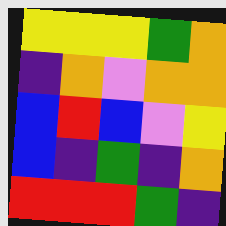[["yellow", "yellow", "yellow", "green", "orange"], ["indigo", "orange", "violet", "orange", "orange"], ["blue", "red", "blue", "violet", "yellow"], ["blue", "indigo", "green", "indigo", "orange"], ["red", "red", "red", "green", "indigo"]]